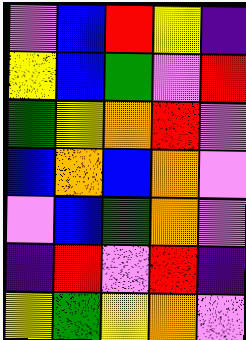[["violet", "blue", "red", "yellow", "indigo"], ["yellow", "blue", "green", "violet", "red"], ["green", "yellow", "orange", "red", "violet"], ["blue", "orange", "blue", "orange", "violet"], ["violet", "blue", "green", "orange", "violet"], ["indigo", "red", "violet", "red", "indigo"], ["yellow", "green", "yellow", "orange", "violet"]]